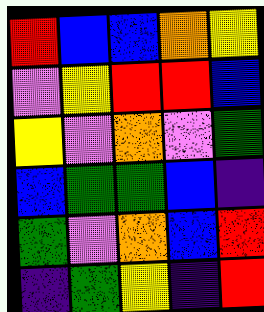[["red", "blue", "blue", "orange", "yellow"], ["violet", "yellow", "red", "red", "blue"], ["yellow", "violet", "orange", "violet", "green"], ["blue", "green", "green", "blue", "indigo"], ["green", "violet", "orange", "blue", "red"], ["indigo", "green", "yellow", "indigo", "red"]]